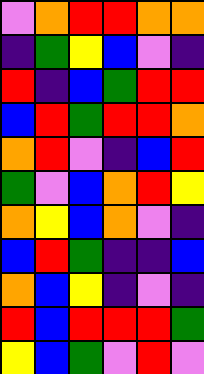[["violet", "orange", "red", "red", "orange", "orange"], ["indigo", "green", "yellow", "blue", "violet", "indigo"], ["red", "indigo", "blue", "green", "red", "red"], ["blue", "red", "green", "red", "red", "orange"], ["orange", "red", "violet", "indigo", "blue", "red"], ["green", "violet", "blue", "orange", "red", "yellow"], ["orange", "yellow", "blue", "orange", "violet", "indigo"], ["blue", "red", "green", "indigo", "indigo", "blue"], ["orange", "blue", "yellow", "indigo", "violet", "indigo"], ["red", "blue", "red", "red", "red", "green"], ["yellow", "blue", "green", "violet", "red", "violet"]]